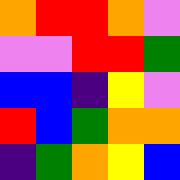[["orange", "red", "red", "orange", "violet"], ["violet", "violet", "red", "red", "green"], ["blue", "blue", "indigo", "yellow", "violet"], ["red", "blue", "green", "orange", "orange"], ["indigo", "green", "orange", "yellow", "blue"]]